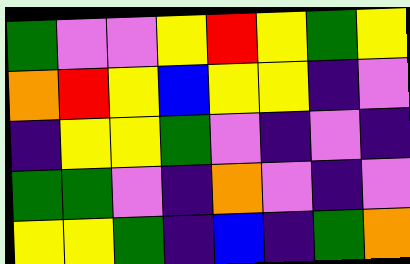[["green", "violet", "violet", "yellow", "red", "yellow", "green", "yellow"], ["orange", "red", "yellow", "blue", "yellow", "yellow", "indigo", "violet"], ["indigo", "yellow", "yellow", "green", "violet", "indigo", "violet", "indigo"], ["green", "green", "violet", "indigo", "orange", "violet", "indigo", "violet"], ["yellow", "yellow", "green", "indigo", "blue", "indigo", "green", "orange"]]